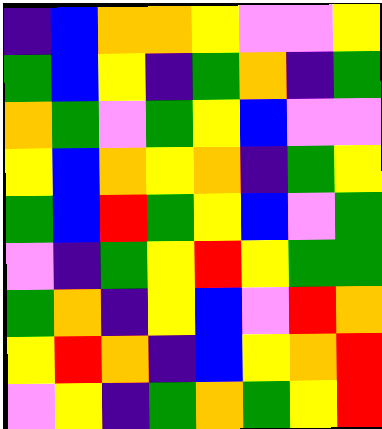[["indigo", "blue", "orange", "orange", "yellow", "violet", "violet", "yellow"], ["green", "blue", "yellow", "indigo", "green", "orange", "indigo", "green"], ["orange", "green", "violet", "green", "yellow", "blue", "violet", "violet"], ["yellow", "blue", "orange", "yellow", "orange", "indigo", "green", "yellow"], ["green", "blue", "red", "green", "yellow", "blue", "violet", "green"], ["violet", "indigo", "green", "yellow", "red", "yellow", "green", "green"], ["green", "orange", "indigo", "yellow", "blue", "violet", "red", "orange"], ["yellow", "red", "orange", "indigo", "blue", "yellow", "orange", "red"], ["violet", "yellow", "indigo", "green", "orange", "green", "yellow", "red"]]